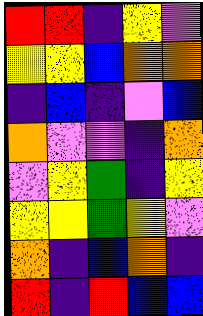[["red", "red", "indigo", "yellow", "violet"], ["yellow", "yellow", "blue", "orange", "orange"], ["indigo", "blue", "indigo", "violet", "blue"], ["orange", "violet", "violet", "indigo", "orange"], ["violet", "yellow", "green", "indigo", "yellow"], ["yellow", "yellow", "green", "yellow", "violet"], ["orange", "indigo", "blue", "orange", "indigo"], ["red", "indigo", "red", "blue", "blue"]]